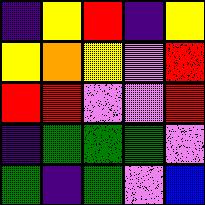[["indigo", "yellow", "red", "indigo", "yellow"], ["yellow", "orange", "yellow", "violet", "red"], ["red", "red", "violet", "violet", "red"], ["indigo", "green", "green", "green", "violet"], ["green", "indigo", "green", "violet", "blue"]]